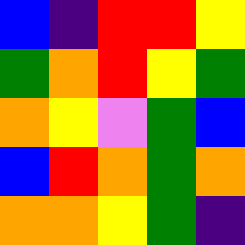[["blue", "indigo", "red", "red", "yellow"], ["green", "orange", "red", "yellow", "green"], ["orange", "yellow", "violet", "green", "blue"], ["blue", "red", "orange", "green", "orange"], ["orange", "orange", "yellow", "green", "indigo"]]